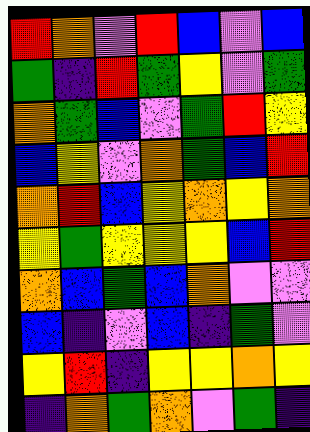[["red", "orange", "violet", "red", "blue", "violet", "blue"], ["green", "indigo", "red", "green", "yellow", "violet", "green"], ["orange", "green", "blue", "violet", "green", "red", "yellow"], ["blue", "yellow", "violet", "orange", "green", "blue", "red"], ["orange", "red", "blue", "yellow", "orange", "yellow", "orange"], ["yellow", "green", "yellow", "yellow", "yellow", "blue", "red"], ["orange", "blue", "green", "blue", "orange", "violet", "violet"], ["blue", "indigo", "violet", "blue", "indigo", "green", "violet"], ["yellow", "red", "indigo", "yellow", "yellow", "orange", "yellow"], ["indigo", "orange", "green", "orange", "violet", "green", "indigo"]]